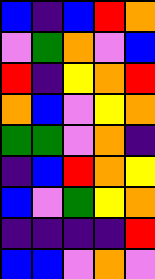[["blue", "indigo", "blue", "red", "orange"], ["violet", "green", "orange", "violet", "blue"], ["red", "indigo", "yellow", "orange", "red"], ["orange", "blue", "violet", "yellow", "orange"], ["green", "green", "violet", "orange", "indigo"], ["indigo", "blue", "red", "orange", "yellow"], ["blue", "violet", "green", "yellow", "orange"], ["indigo", "indigo", "indigo", "indigo", "red"], ["blue", "blue", "violet", "orange", "violet"]]